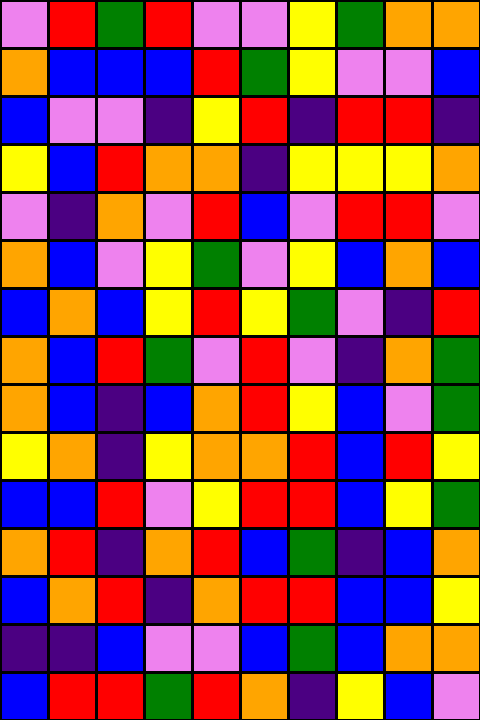[["violet", "red", "green", "red", "violet", "violet", "yellow", "green", "orange", "orange"], ["orange", "blue", "blue", "blue", "red", "green", "yellow", "violet", "violet", "blue"], ["blue", "violet", "violet", "indigo", "yellow", "red", "indigo", "red", "red", "indigo"], ["yellow", "blue", "red", "orange", "orange", "indigo", "yellow", "yellow", "yellow", "orange"], ["violet", "indigo", "orange", "violet", "red", "blue", "violet", "red", "red", "violet"], ["orange", "blue", "violet", "yellow", "green", "violet", "yellow", "blue", "orange", "blue"], ["blue", "orange", "blue", "yellow", "red", "yellow", "green", "violet", "indigo", "red"], ["orange", "blue", "red", "green", "violet", "red", "violet", "indigo", "orange", "green"], ["orange", "blue", "indigo", "blue", "orange", "red", "yellow", "blue", "violet", "green"], ["yellow", "orange", "indigo", "yellow", "orange", "orange", "red", "blue", "red", "yellow"], ["blue", "blue", "red", "violet", "yellow", "red", "red", "blue", "yellow", "green"], ["orange", "red", "indigo", "orange", "red", "blue", "green", "indigo", "blue", "orange"], ["blue", "orange", "red", "indigo", "orange", "red", "red", "blue", "blue", "yellow"], ["indigo", "indigo", "blue", "violet", "violet", "blue", "green", "blue", "orange", "orange"], ["blue", "red", "red", "green", "red", "orange", "indigo", "yellow", "blue", "violet"]]